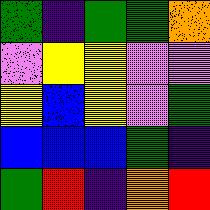[["green", "indigo", "green", "green", "orange"], ["violet", "yellow", "yellow", "violet", "violet"], ["yellow", "blue", "yellow", "violet", "green"], ["blue", "blue", "blue", "green", "indigo"], ["green", "red", "indigo", "orange", "red"]]